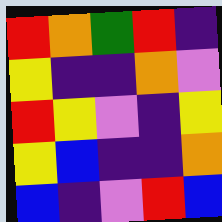[["red", "orange", "green", "red", "indigo"], ["yellow", "indigo", "indigo", "orange", "violet"], ["red", "yellow", "violet", "indigo", "yellow"], ["yellow", "blue", "indigo", "indigo", "orange"], ["blue", "indigo", "violet", "red", "blue"]]